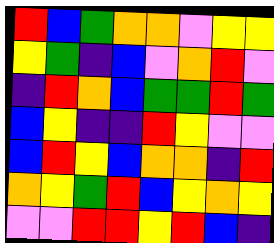[["red", "blue", "green", "orange", "orange", "violet", "yellow", "yellow"], ["yellow", "green", "indigo", "blue", "violet", "orange", "red", "violet"], ["indigo", "red", "orange", "blue", "green", "green", "red", "green"], ["blue", "yellow", "indigo", "indigo", "red", "yellow", "violet", "violet"], ["blue", "red", "yellow", "blue", "orange", "orange", "indigo", "red"], ["orange", "yellow", "green", "red", "blue", "yellow", "orange", "yellow"], ["violet", "violet", "red", "red", "yellow", "red", "blue", "indigo"]]